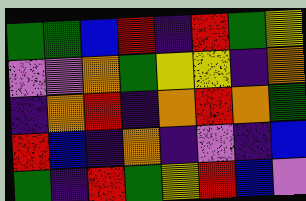[["green", "green", "blue", "red", "indigo", "red", "green", "yellow"], ["violet", "violet", "orange", "green", "yellow", "yellow", "indigo", "orange"], ["indigo", "orange", "red", "indigo", "orange", "red", "orange", "green"], ["red", "blue", "indigo", "orange", "indigo", "violet", "indigo", "blue"], ["green", "indigo", "red", "green", "yellow", "red", "blue", "violet"]]